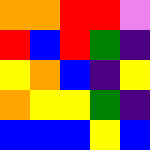[["orange", "orange", "red", "red", "violet"], ["red", "blue", "red", "green", "indigo"], ["yellow", "orange", "blue", "indigo", "yellow"], ["orange", "yellow", "yellow", "green", "indigo"], ["blue", "blue", "blue", "yellow", "blue"]]